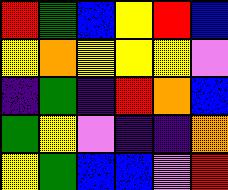[["red", "green", "blue", "yellow", "red", "blue"], ["yellow", "orange", "yellow", "yellow", "yellow", "violet"], ["indigo", "green", "indigo", "red", "orange", "blue"], ["green", "yellow", "violet", "indigo", "indigo", "orange"], ["yellow", "green", "blue", "blue", "violet", "red"]]